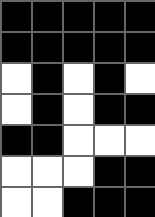[["black", "black", "black", "black", "black"], ["black", "black", "black", "black", "black"], ["white", "black", "white", "black", "white"], ["white", "black", "white", "black", "black"], ["black", "black", "white", "white", "white"], ["white", "white", "white", "black", "black"], ["white", "white", "black", "black", "black"]]